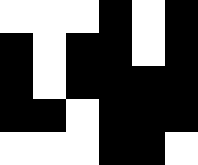[["white", "white", "white", "black", "white", "black"], ["black", "white", "black", "black", "white", "black"], ["black", "white", "black", "black", "black", "black"], ["black", "black", "white", "black", "black", "black"], ["white", "white", "white", "black", "black", "white"]]